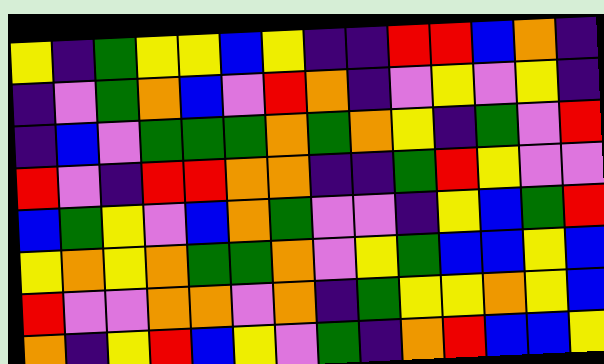[["yellow", "indigo", "green", "yellow", "yellow", "blue", "yellow", "indigo", "indigo", "red", "red", "blue", "orange", "indigo"], ["indigo", "violet", "green", "orange", "blue", "violet", "red", "orange", "indigo", "violet", "yellow", "violet", "yellow", "indigo"], ["indigo", "blue", "violet", "green", "green", "green", "orange", "green", "orange", "yellow", "indigo", "green", "violet", "red"], ["red", "violet", "indigo", "red", "red", "orange", "orange", "indigo", "indigo", "green", "red", "yellow", "violet", "violet"], ["blue", "green", "yellow", "violet", "blue", "orange", "green", "violet", "violet", "indigo", "yellow", "blue", "green", "red"], ["yellow", "orange", "yellow", "orange", "green", "green", "orange", "violet", "yellow", "green", "blue", "blue", "yellow", "blue"], ["red", "violet", "violet", "orange", "orange", "violet", "orange", "indigo", "green", "yellow", "yellow", "orange", "yellow", "blue"], ["orange", "indigo", "yellow", "red", "blue", "yellow", "violet", "green", "indigo", "orange", "red", "blue", "blue", "yellow"]]